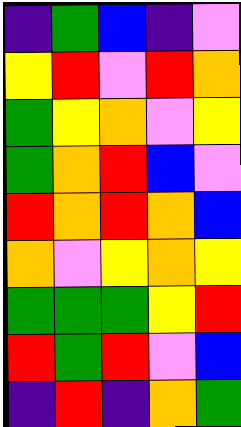[["indigo", "green", "blue", "indigo", "violet"], ["yellow", "red", "violet", "red", "orange"], ["green", "yellow", "orange", "violet", "yellow"], ["green", "orange", "red", "blue", "violet"], ["red", "orange", "red", "orange", "blue"], ["orange", "violet", "yellow", "orange", "yellow"], ["green", "green", "green", "yellow", "red"], ["red", "green", "red", "violet", "blue"], ["indigo", "red", "indigo", "orange", "green"]]